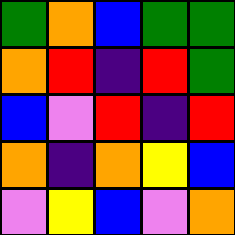[["green", "orange", "blue", "green", "green"], ["orange", "red", "indigo", "red", "green"], ["blue", "violet", "red", "indigo", "red"], ["orange", "indigo", "orange", "yellow", "blue"], ["violet", "yellow", "blue", "violet", "orange"]]